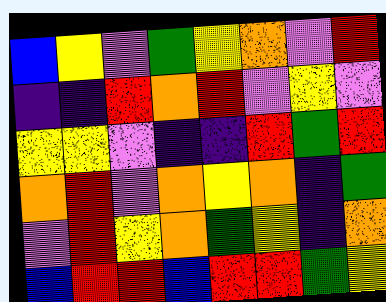[["blue", "yellow", "violet", "green", "yellow", "orange", "violet", "red"], ["indigo", "indigo", "red", "orange", "red", "violet", "yellow", "violet"], ["yellow", "yellow", "violet", "indigo", "indigo", "red", "green", "red"], ["orange", "red", "violet", "orange", "yellow", "orange", "indigo", "green"], ["violet", "red", "yellow", "orange", "green", "yellow", "indigo", "orange"], ["blue", "red", "red", "blue", "red", "red", "green", "yellow"]]